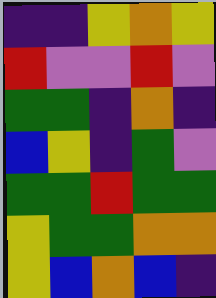[["indigo", "indigo", "yellow", "orange", "yellow"], ["red", "violet", "violet", "red", "violet"], ["green", "green", "indigo", "orange", "indigo"], ["blue", "yellow", "indigo", "green", "violet"], ["green", "green", "red", "green", "green"], ["yellow", "green", "green", "orange", "orange"], ["yellow", "blue", "orange", "blue", "indigo"]]